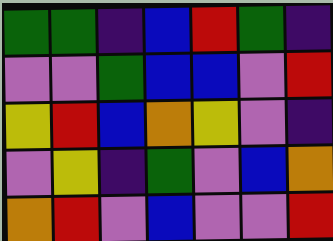[["green", "green", "indigo", "blue", "red", "green", "indigo"], ["violet", "violet", "green", "blue", "blue", "violet", "red"], ["yellow", "red", "blue", "orange", "yellow", "violet", "indigo"], ["violet", "yellow", "indigo", "green", "violet", "blue", "orange"], ["orange", "red", "violet", "blue", "violet", "violet", "red"]]